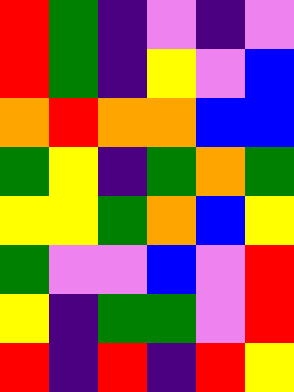[["red", "green", "indigo", "violet", "indigo", "violet"], ["red", "green", "indigo", "yellow", "violet", "blue"], ["orange", "red", "orange", "orange", "blue", "blue"], ["green", "yellow", "indigo", "green", "orange", "green"], ["yellow", "yellow", "green", "orange", "blue", "yellow"], ["green", "violet", "violet", "blue", "violet", "red"], ["yellow", "indigo", "green", "green", "violet", "red"], ["red", "indigo", "red", "indigo", "red", "yellow"]]